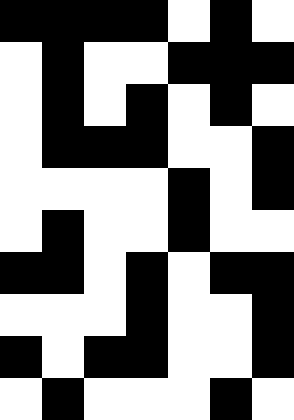[["black", "black", "black", "black", "white", "black", "white"], ["white", "black", "white", "white", "black", "black", "black"], ["white", "black", "white", "black", "white", "black", "white"], ["white", "black", "black", "black", "white", "white", "black"], ["white", "white", "white", "white", "black", "white", "black"], ["white", "black", "white", "white", "black", "white", "white"], ["black", "black", "white", "black", "white", "black", "black"], ["white", "white", "white", "black", "white", "white", "black"], ["black", "white", "black", "black", "white", "white", "black"], ["white", "black", "white", "white", "white", "black", "white"]]